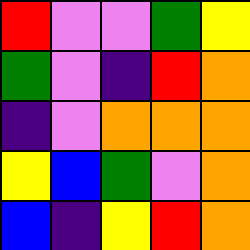[["red", "violet", "violet", "green", "yellow"], ["green", "violet", "indigo", "red", "orange"], ["indigo", "violet", "orange", "orange", "orange"], ["yellow", "blue", "green", "violet", "orange"], ["blue", "indigo", "yellow", "red", "orange"]]